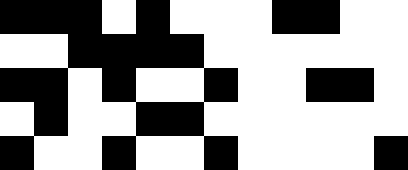[["black", "black", "black", "white", "black", "white", "white", "white", "black", "black", "white", "white"], ["white", "white", "black", "black", "black", "black", "white", "white", "white", "white", "white", "white"], ["black", "black", "white", "black", "white", "white", "black", "white", "white", "black", "black", "white"], ["white", "black", "white", "white", "black", "black", "white", "white", "white", "white", "white", "white"], ["black", "white", "white", "black", "white", "white", "black", "white", "white", "white", "white", "black"]]